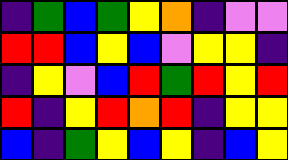[["indigo", "green", "blue", "green", "yellow", "orange", "indigo", "violet", "violet"], ["red", "red", "blue", "yellow", "blue", "violet", "yellow", "yellow", "indigo"], ["indigo", "yellow", "violet", "blue", "red", "green", "red", "yellow", "red"], ["red", "indigo", "yellow", "red", "orange", "red", "indigo", "yellow", "yellow"], ["blue", "indigo", "green", "yellow", "blue", "yellow", "indigo", "blue", "yellow"]]